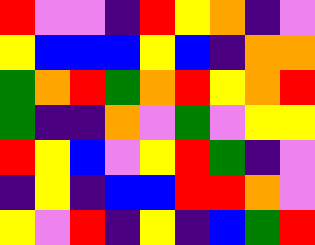[["red", "violet", "violet", "indigo", "red", "yellow", "orange", "indigo", "violet"], ["yellow", "blue", "blue", "blue", "yellow", "blue", "indigo", "orange", "orange"], ["green", "orange", "red", "green", "orange", "red", "yellow", "orange", "red"], ["green", "indigo", "indigo", "orange", "violet", "green", "violet", "yellow", "yellow"], ["red", "yellow", "blue", "violet", "yellow", "red", "green", "indigo", "violet"], ["indigo", "yellow", "indigo", "blue", "blue", "red", "red", "orange", "violet"], ["yellow", "violet", "red", "indigo", "yellow", "indigo", "blue", "green", "red"]]